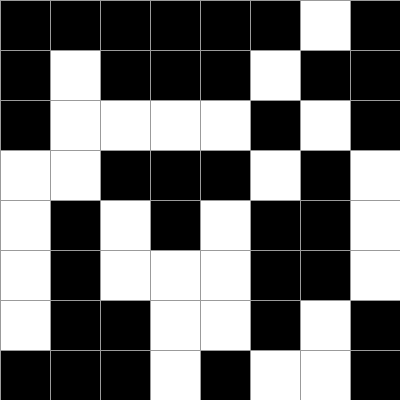[["black", "black", "black", "black", "black", "black", "white", "black"], ["black", "white", "black", "black", "black", "white", "black", "black"], ["black", "white", "white", "white", "white", "black", "white", "black"], ["white", "white", "black", "black", "black", "white", "black", "white"], ["white", "black", "white", "black", "white", "black", "black", "white"], ["white", "black", "white", "white", "white", "black", "black", "white"], ["white", "black", "black", "white", "white", "black", "white", "black"], ["black", "black", "black", "white", "black", "white", "white", "black"]]